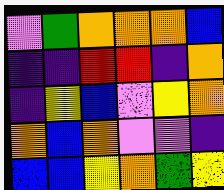[["violet", "green", "orange", "orange", "orange", "blue"], ["indigo", "indigo", "red", "red", "indigo", "orange"], ["indigo", "yellow", "blue", "violet", "yellow", "orange"], ["orange", "blue", "orange", "violet", "violet", "indigo"], ["blue", "blue", "yellow", "orange", "green", "yellow"]]